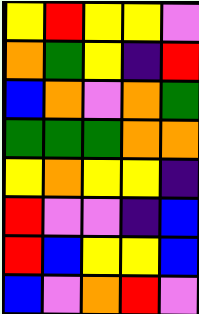[["yellow", "red", "yellow", "yellow", "violet"], ["orange", "green", "yellow", "indigo", "red"], ["blue", "orange", "violet", "orange", "green"], ["green", "green", "green", "orange", "orange"], ["yellow", "orange", "yellow", "yellow", "indigo"], ["red", "violet", "violet", "indigo", "blue"], ["red", "blue", "yellow", "yellow", "blue"], ["blue", "violet", "orange", "red", "violet"]]